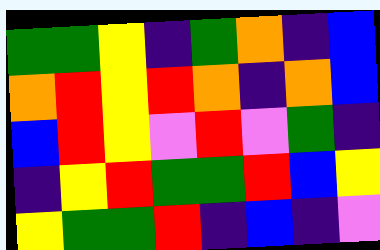[["green", "green", "yellow", "indigo", "green", "orange", "indigo", "blue"], ["orange", "red", "yellow", "red", "orange", "indigo", "orange", "blue"], ["blue", "red", "yellow", "violet", "red", "violet", "green", "indigo"], ["indigo", "yellow", "red", "green", "green", "red", "blue", "yellow"], ["yellow", "green", "green", "red", "indigo", "blue", "indigo", "violet"]]